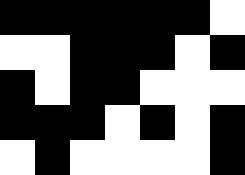[["black", "black", "black", "black", "black", "black", "white"], ["white", "white", "black", "black", "black", "white", "black"], ["black", "white", "black", "black", "white", "white", "white"], ["black", "black", "black", "white", "black", "white", "black"], ["white", "black", "white", "white", "white", "white", "black"]]